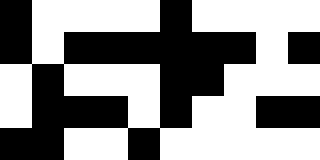[["black", "white", "white", "white", "white", "black", "white", "white", "white", "white"], ["black", "white", "black", "black", "black", "black", "black", "black", "white", "black"], ["white", "black", "white", "white", "white", "black", "black", "white", "white", "white"], ["white", "black", "black", "black", "white", "black", "white", "white", "black", "black"], ["black", "black", "white", "white", "black", "white", "white", "white", "white", "white"]]